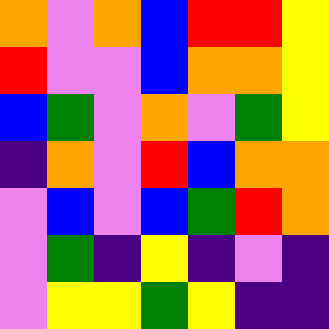[["orange", "violet", "orange", "blue", "red", "red", "yellow"], ["red", "violet", "violet", "blue", "orange", "orange", "yellow"], ["blue", "green", "violet", "orange", "violet", "green", "yellow"], ["indigo", "orange", "violet", "red", "blue", "orange", "orange"], ["violet", "blue", "violet", "blue", "green", "red", "orange"], ["violet", "green", "indigo", "yellow", "indigo", "violet", "indigo"], ["violet", "yellow", "yellow", "green", "yellow", "indigo", "indigo"]]